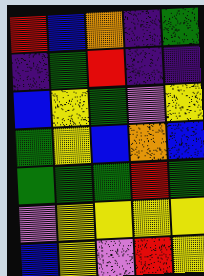[["red", "blue", "orange", "indigo", "green"], ["indigo", "green", "red", "indigo", "indigo"], ["blue", "yellow", "green", "violet", "yellow"], ["green", "yellow", "blue", "orange", "blue"], ["green", "green", "green", "red", "green"], ["violet", "yellow", "yellow", "yellow", "yellow"], ["blue", "yellow", "violet", "red", "yellow"]]